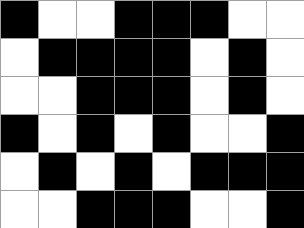[["black", "white", "white", "black", "black", "black", "white", "white"], ["white", "black", "black", "black", "black", "white", "black", "white"], ["white", "white", "black", "black", "black", "white", "black", "white"], ["black", "white", "black", "white", "black", "white", "white", "black"], ["white", "black", "white", "black", "white", "black", "black", "black"], ["white", "white", "black", "black", "black", "white", "white", "black"]]